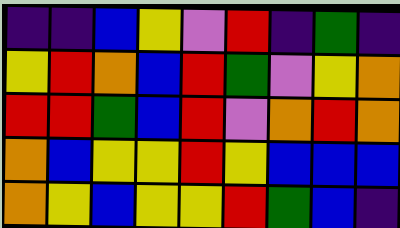[["indigo", "indigo", "blue", "yellow", "violet", "red", "indigo", "green", "indigo"], ["yellow", "red", "orange", "blue", "red", "green", "violet", "yellow", "orange"], ["red", "red", "green", "blue", "red", "violet", "orange", "red", "orange"], ["orange", "blue", "yellow", "yellow", "red", "yellow", "blue", "blue", "blue"], ["orange", "yellow", "blue", "yellow", "yellow", "red", "green", "blue", "indigo"]]